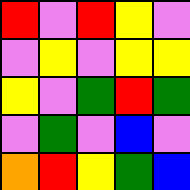[["red", "violet", "red", "yellow", "violet"], ["violet", "yellow", "violet", "yellow", "yellow"], ["yellow", "violet", "green", "red", "green"], ["violet", "green", "violet", "blue", "violet"], ["orange", "red", "yellow", "green", "blue"]]